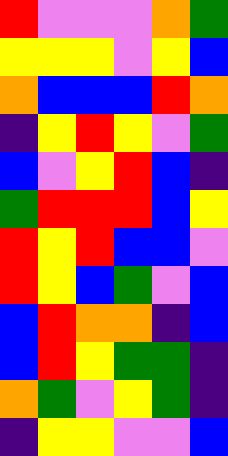[["red", "violet", "violet", "violet", "orange", "green"], ["yellow", "yellow", "yellow", "violet", "yellow", "blue"], ["orange", "blue", "blue", "blue", "red", "orange"], ["indigo", "yellow", "red", "yellow", "violet", "green"], ["blue", "violet", "yellow", "red", "blue", "indigo"], ["green", "red", "red", "red", "blue", "yellow"], ["red", "yellow", "red", "blue", "blue", "violet"], ["red", "yellow", "blue", "green", "violet", "blue"], ["blue", "red", "orange", "orange", "indigo", "blue"], ["blue", "red", "yellow", "green", "green", "indigo"], ["orange", "green", "violet", "yellow", "green", "indigo"], ["indigo", "yellow", "yellow", "violet", "violet", "blue"]]